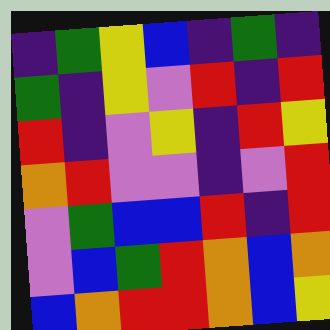[["indigo", "green", "yellow", "blue", "indigo", "green", "indigo"], ["green", "indigo", "yellow", "violet", "red", "indigo", "red"], ["red", "indigo", "violet", "yellow", "indigo", "red", "yellow"], ["orange", "red", "violet", "violet", "indigo", "violet", "red"], ["violet", "green", "blue", "blue", "red", "indigo", "red"], ["violet", "blue", "green", "red", "orange", "blue", "orange"], ["blue", "orange", "red", "red", "orange", "blue", "yellow"]]